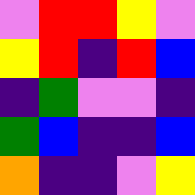[["violet", "red", "red", "yellow", "violet"], ["yellow", "red", "indigo", "red", "blue"], ["indigo", "green", "violet", "violet", "indigo"], ["green", "blue", "indigo", "indigo", "blue"], ["orange", "indigo", "indigo", "violet", "yellow"]]